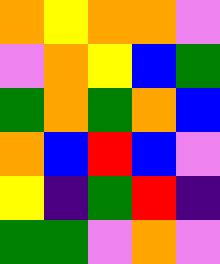[["orange", "yellow", "orange", "orange", "violet"], ["violet", "orange", "yellow", "blue", "green"], ["green", "orange", "green", "orange", "blue"], ["orange", "blue", "red", "blue", "violet"], ["yellow", "indigo", "green", "red", "indigo"], ["green", "green", "violet", "orange", "violet"]]